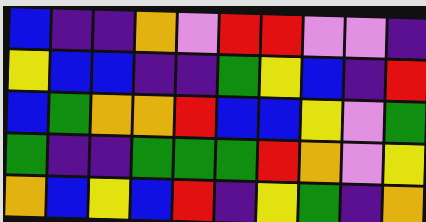[["blue", "indigo", "indigo", "orange", "violet", "red", "red", "violet", "violet", "indigo"], ["yellow", "blue", "blue", "indigo", "indigo", "green", "yellow", "blue", "indigo", "red"], ["blue", "green", "orange", "orange", "red", "blue", "blue", "yellow", "violet", "green"], ["green", "indigo", "indigo", "green", "green", "green", "red", "orange", "violet", "yellow"], ["orange", "blue", "yellow", "blue", "red", "indigo", "yellow", "green", "indigo", "orange"]]